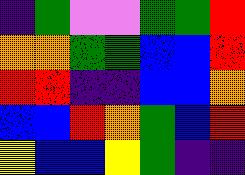[["indigo", "green", "violet", "violet", "green", "green", "red"], ["orange", "orange", "green", "green", "blue", "blue", "red"], ["red", "red", "indigo", "indigo", "blue", "blue", "orange"], ["blue", "blue", "red", "orange", "green", "blue", "red"], ["yellow", "blue", "blue", "yellow", "green", "indigo", "indigo"]]